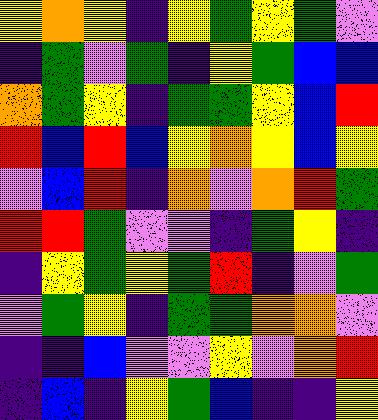[["yellow", "orange", "yellow", "indigo", "yellow", "green", "yellow", "green", "violet"], ["indigo", "green", "violet", "green", "indigo", "yellow", "green", "blue", "blue"], ["orange", "green", "yellow", "indigo", "green", "green", "yellow", "blue", "red"], ["red", "blue", "red", "blue", "yellow", "orange", "yellow", "blue", "yellow"], ["violet", "blue", "red", "indigo", "orange", "violet", "orange", "red", "green"], ["red", "red", "green", "violet", "violet", "indigo", "green", "yellow", "indigo"], ["indigo", "yellow", "green", "yellow", "green", "red", "indigo", "violet", "green"], ["violet", "green", "yellow", "indigo", "green", "green", "orange", "orange", "violet"], ["indigo", "indigo", "blue", "violet", "violet", "yellow", "violet", "orange", "red"], ["indigo", "blue", "indigo", "yellow", "green", "blue", "indigo", "indigo", "yellow"]]